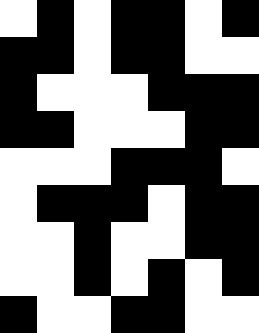[["white", "black", "white", "black", "black", "white", "black"], ["black", "black", "white", "black", "black", "white", "white"], ["black", "white", "white", "white", "black", "black", "black"], ["black", "black", "white", "white", "white", "black", "black"], ["white", "white", "white", "black", "black", "black", "white"], ["white", "black", "black", "black", "white", "black", "black"], ["white", "white", "black", "white", "white", "black", "black"], ["white", "white", "black", "white", "black", "white", "black"], ["black", "white", "white", "black", "black", "white", "white"]]